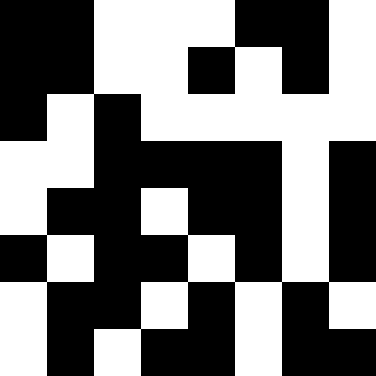[["black", "black", "white", "white", "white", "black", "black", "white"], ["black", "black", "white", "white", "black", "white", "black", "white"], ["black", "white", "black", "white", "white", "white", "white", "white"], ["white", "white", "black", "black", "black", "black", "white", "black"], ["white", "black", "black", "white", "black", "black", "white", "black"], ["black", "white", "black", "black", "white", "black", "white", "black"], ["white", "black", "black", "white", "black", "white", "black", "white"], ["white", "black", "white", "black", "black", "white", "black", "black"]]